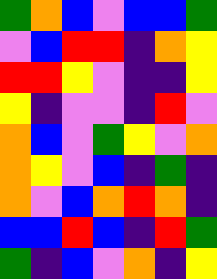[["green", "orange", "blue", "violet", "blue", "blue", "green"], ["violet", "blue", "red", "red", "indigo", "orange", "yellow"], ["red", "red", "yellow", "violet", "indigo", "indigo", "yellow"], ["yellow", "indigo", "violet", "violet", "indigo", "red", "violet"], ["orange", "blue", "violet", "green", "yellow", "violet", "orange"], ["orange", "yellow", "violet", "blue", "indigo", "green", "indigo"], ["orange", "violet", "blue", "orange", "red", "orange", "indigo"], ["blue", "blue", "red", "blue", "indigo", "red", "green"], ["green", "indigo", "blue", "violet", "orange", "indigo", "yellow"]]